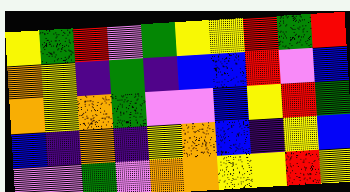[["yellow", "green", "red", "violet", "green", "yellow", "yellow", "red", "green", "red"], ["orange", "yellow", "indigo", "green", "indigo", "blue", "blue", "red", "violet", "blue"], ["orange", "yellow", "orange", "green", "violet", "violet", "blue", "yellow", "red", "green"], ["blue", "indigo", "orange", "indigo", "yellow", "orange", "blue", "indigo", "yellow", "blue"], ["violet", "violet", "green", "violet", "orange", "orange", "yellow", "yellow", "red", "yellow"]]